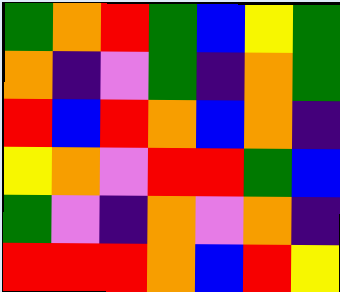[["green", "orange", "red", "green", "blue", "yellow", "green"], ["orange", "indigo", "violet", "green", "indigo", "orange", "green"], ["red", "blue", "red", "orange", "blue", "orange", "indigo"], ["yellow", "orange", "violet", "red", "red", "green", "blue"], ["green", "violet", "indigo", "orange", "violet", "orange", "indigo"], ["red", "red", "red", "orange", "blue", "red", "yellow"]]